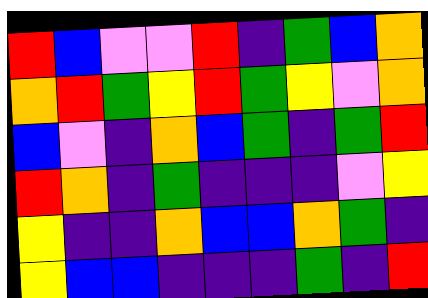[["red", "blue", "violet", "violet", "red", "indigo", "green", "blue", "orange"], ["orange", "red", "green", "yellow", "red", "green", "yellow", "violet", "orange"], ["blue", "violet", "indigo", "orange", "blue", "green", "indigo", "green", "red"], ["red", "orange", "indigo", "green", "indigo", "indigo", "indigo", "violet", "yellow"], ["yellow", "indigo", "indigo", "orange", "blue", "blue", "orange", "green", "indigo"], ["yellow", "blue", "blue", "indigo", "indigo", "indigo", "green", "indigo", "red"]]